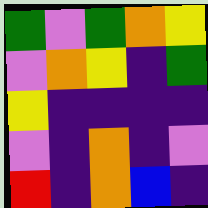[["green", "violet", "green", "orange", "yellow"], ["violet", "orange", "yellow", "indigo", "green"], ["yellow", "indigo", "indigo", "indigo", "indigo"], ["violet", "indigo", "orange", "indigo", "violet"], ["red", "indigo", "orange", "blue", "indigo"]]